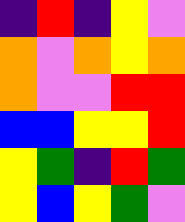[["indigo", "red", "indigo", "yellow", "violet"], ["orange", "violet", "orange", "yellow", "orange"], ["orange", "violet", "violet", "red", "red"], ["blue", "blue", "yellow", "yellow", "red"], ["yellow", "green", "indigo", "red", "green"], ["yellow", "blue", "yellow", "green", "violet"]]